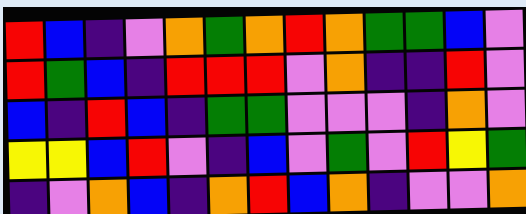[["red", "blue", "indigo", "violet", "orange", "green", "orange", "red", "orange", "green", "green", "blue", "violet"], ["red", "green", "blue", "indigo", "red", "red", "red", "violet", "orange", "indigo", "indigo", "red", "violet"], ["blue", "indigo", "red", "blue", "indigo", "green", "green", "violet", "violet", "violet", "indigo", "orange", "violet"], ["yellow", "yellow", "blue", "red", "violet", "indigo", "blue", "violet", "green", "violet", "red", "yellow", "green"], ["indigo", "violet", "orange", "blue", "indigo", "orange", "red", "blue", "orange", "indigo", "violet", "violet", "orange"]]